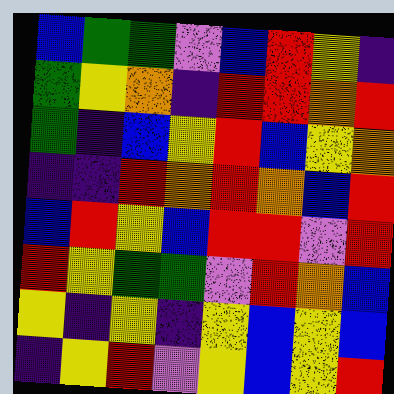[["blue", "green", "green", "violet", "blue", "red", "yellow", "indigo"], ["green", "yellow", "orange", "indigo", "red", "red", "orange", "red"], ["green", "indigo", "blue", "yellow", "red", "blue", "yellow", "orange"], ["indigo", "indigo", "red", "orange", "red", "orange", "blue", "red"], ["blue", "red", "yellow", "blue", "red", "red", "violet", "red"], ["red", "yellow", "green", "green", "violet", "red", "orange", "blue"], ["yellow", "indigo", "yellow", "indigo", "yellow", "blue", "yellow", "blue"], ["indigo", "yellow", "red", "violet", "yellow", "blue", "yellow", "red"]]